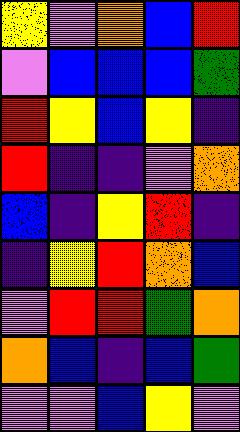[["yellow", "violet", "orange", "blue", "red"], ["violet", "blue", "blue", "blue", "green"], ["red", "yellow", "blue", "yellow", "indigo"], ["red", "indigo", "indigo", "violet", "orange"], ["blue", "indigo", "yellow", "red", "indigo"], ["indigo", "yellow", "red", "orange", "blue"], ["violet", "red", "red", "green", "orange"], ["orange", "blue", "indigo", "blue", "green"], ["violet", "violet", "blue", "yellow", "violet"]]